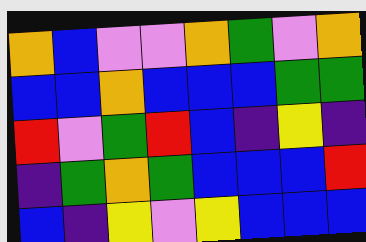[["orange", "blue", "violet", "violet", "orange", "green", "violet", "orange"], ["blue", "blue", "orange", "blue", "blue", "blue", "green", "green"], ["red", "violet", "green", "red", "blue", "indigo", "yellow", "indigo"], ["indigo", "green", "orange", "green", "blue", "blue", "blue", "red"], ["blue", "indigo", "yellow", "violet", "yellow", "blue", "blue", "blue"]]